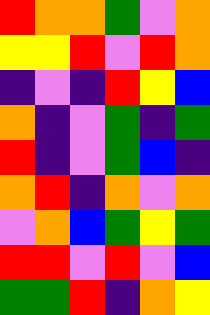[["red", "orange", "orange", "green", "violet", "orange"], ["yellow", "yellow", "red", "violet", "red", "orange"], ["indigo", "violet", "indigo", "red", "yellow", "blue"], ["orange", "indigo", "violet", "green", "indigo", "green"], ["red", "indigo", "violet", "green", "blue", "indigo"], ["orange", "red", "indigo", "orange", "violet", "orange"], ["violet", "orange", "blue", "green", "yellow", "green"], ["red", "red", "violet", "red", "violet", "blue"], ["green", "green", "red", "indigo", "orange", "yellow"]]